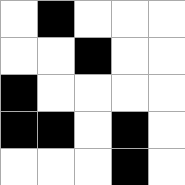[["white", "black", "white", "white", "white"], ["white", "white", "black", "white", "white"], ["black", "white", "white", "white", "white"], ["black", "black", "white", "black", "white"], ["white", "white", "white", "black", "white"]]